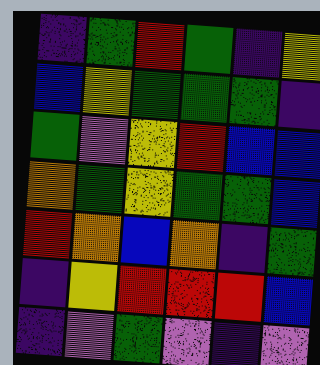[["indigo", "green", "red", "green", "indigo", "yellow"], ["blue", "yellow", "green", "green", "green", "indigo"], ["green", "violet", "yellow", "red", "blue", "blue"], ["orange", "green", "yellow", "green", "green", "blue"], ["red", "orange", "blue", "orange", "indigo", "green"], ["indigo", "yellow", "red", "red", "red", "blue"], ["indigo", "violet", "green", "violet", "indigo", "violet"]]